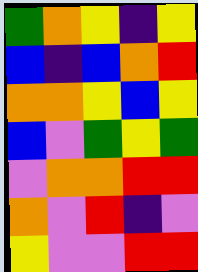[["green", "orange", "yellow", "indigo", "yellow"], ["blue", "indigo", "blue", "orange", "red"], ["orange", "orange", "yellow", "blue", "yellow"], ["blue", "violet", "green", "yellow", "green"], ["violet", "orange", "orange", "red", "red"], ["orange", "violet", "red", "indigo", "violet"], ["yellow", "violet", "violet", "red", "red"]]